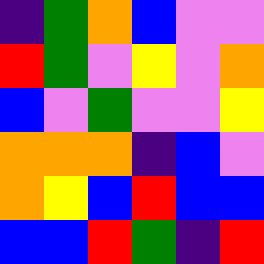[["indigo", "green", "orange", "blue", "violet", "violet"], ["red", "green", "violet", "yellow", "violet", "orange"], ["blue", "violet", "green", "violet", "violet", "yellow"], ["orange", "orange", "orange", "indigo", "blue", "violet"], ["orange", "yellow", "blue", "red", "blue", "blue"], ["blue", "blue", "red", "green", "indigo", "red"]]